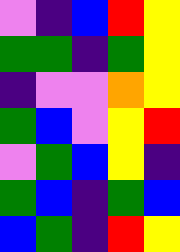[["violet", "indigo", "blue", "red", "yellow"], ["green", "green", "indigo", "green", "yellow"], ["indigo", "violet", "violet", "orange", "yellow"], ["green", "blue", "violet", "yellow", "red"], ["violet", "green", "blue", "yellow", "indigo"], ["green", "blue", "indigo", "green", "blue"], ["blue", "green", "indigo", "red", "yellow"]]